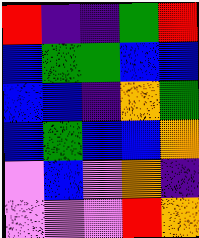[["red", "indigo", "indigo", "green", "red"], ["blue", "green", "green", "blue", "blue"], ["blue", "blue", "indigo", "orange", "green"], ["blue", "green", "blue", "blue", "orange"], ["violet", "blue", "violet", "orange", "indigo"], ["violet", "violet", "violet", "red", "orange"]]